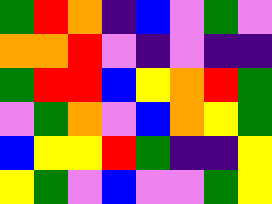[["green", "red", "orange", "indigo", "blue", "violet", "green", "violet"], ["orange", "orange", "red", "violet", "indigo", "violet", "indigo", "indigo"], ["green", "red", "red", "blue", "yellow", "orange", "red", "green"], ["violet", "green", "orange", "violet", "blue", "orange", "yellow", "green"], ["blue", "yellow", "yellow", "red", "green", "indigo", "indigo", "yellow"], ["yellow", "green", "violet", "blue", "violet", "violet", "green", "yellow"]]